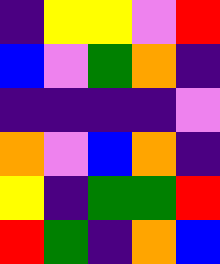[["indigo", "yellow", "yellow", "violet", "red"], ["blue", "violet", "green", "orange", "indigo"], ["indigo", "indigo", "indigo", "indigo", "violet"], ["orange", "violet", "blue", "orange", "indigo"], ["yellow", "indigo", "green", "green", "red"], ["red", "green", "indigo", "orange", "blue"]]